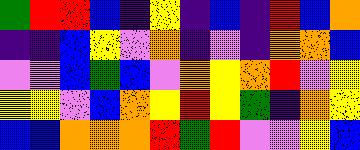[["green", "red", "red", "blue", "indigo", "yellow", "indigo", "blue", "indigo", "red", "blue", "orange"], ["indigo", "indigo", "blue", "yellow", "violet", "orange", "indigo", "violet", "indigo", "orange", "orange", "blue"], ["violet", "violet", "blue", "green", "blue", "violet", "orange", "yellow", "orange", "red", "violet", "yellow"], ["yellow", "yellow", "violet", "blue", "orange", "yellow", "red", "yellow", "green", "indigo", "orange", "yellow"], ["blue", "blue", "orange", "orange", "orange", "red", "green", "red", "violet", "violet", "yellow", "blue"]]